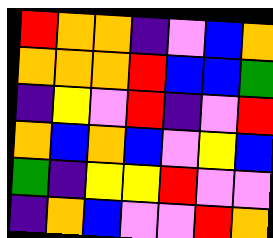[["red", "orange", "orange", "indigo", "violet", "blue", "orange"], ["orange", "orange", "orange", "red", "blue", "blue", "green"], ["indigo", "yellow", "violet", "red", "indigo", "violet", "red"], ["orange", "blue", "orange", "blue", "violet", "yellow", "blue"], ["green", "indigo", "yellow", "yellow", "red", "violet", "violet"], ["indigo", "orange", "blue", "violet", "violet", "red", "orange"]]